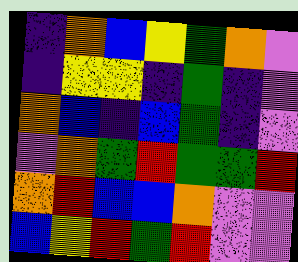[["indigo", "orange", "blue", "yellow", "green", "orange", "violet"], ["indigo", "yellow", "yellow", "indigo", "green", "indigo", "violet"], ["orange", "blue", "indigo", "blue", "green", "indigo", "violet"], ["violet", "orange", "green", "red", "green", "green", "red"], ["orange", "red", "blue", "blue", "orange", "violet", "violet"], ["blue", "yellow", "red", "green", "red", "violet", "violet"]]